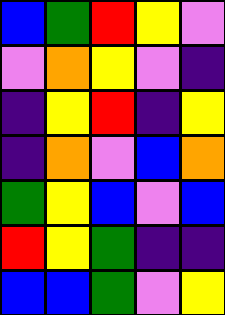[["blue", "green", "red", "yellow", "violet"], ["violet", "orange", "yellow", "violet", "indigo"], ["indigo", "yellow", "red", "indigo", "yellow"], ["indigo", "orange", "violet", "blue", "orange"], ["green", "yellow", "blue", "violet", "blue"], ["red", "yellow", "green", "indigo", "indigo"], ["blue", "blue", "green", "violet", "yellow"]]